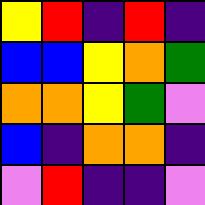[["yellow", "red", "indigo", "red", "indigo"], ["blue", "blue", "yellow", "orange", "green"], ["orange", "orange", "yellow", "green", "violet"], ["blue", "indigo", "orange", "orange", "indigo"], ["violet", "red", "indigo", "indigo", "violet"]]